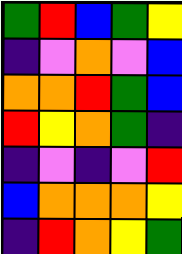[["green", "red", "blue", "green", "yellow"], ["indigo", "violet", "orange", "violet", "blue"], ["orange", "orange", "red", "green", "blue"], ["red", "yellow", "orange", "green", "indigo"], ["indigo", "violet", "indigo", "violet", "red"], ["blue", "orange", "orange", "orange", "yellow"], ["indigo", "red", "orange", "yellow", "green"]]